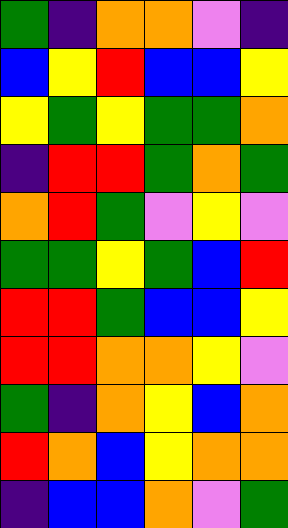[["green", "indigo", "orange", "orange", "violet", "indigo"], ["blue", "yellow", "red", "blue", "blue", "yellow"], ["yellow", "green", "yellow", "green", "green", "orange"], ["indigo", "red", "red", "green", "orange", "green"], ["orange", "red", "green", "violet", "yellow", "violet"], ["green", "green", "yellow", "green", "blue", "red"], ["red", "red", "green", "blue", "blue", "yellow"], ["red", "red", "orange", "orange", "yellow", "violet"], ["green", "indigo", "orange", "yellow", "blue", "orange"], ["red", "orange", "blue", "yellow", "orange", "orange"], ["indigo", "blue", "blue", "orange", "violet", "green"]]